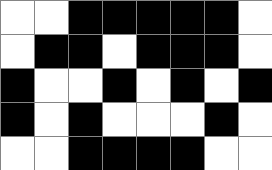[["white", "white", "black", "black", "black", "black", "black", "white"], ["white", "black", "black", "white", "black", "black", "black", "white"], ["black", "white", "white", "black", "white", "black", "white", "black"], ["black", "white", "black", "white", "white", "white", "black", "white"], ["white", "white", "black", "black", "black", "black", "white", "white"]]